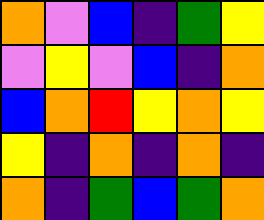[["orange", "violet", "blue", "indigo", "green", "yellow"], ["violet", "yellow", "violet", "blue", "indigo", "orange"], ["blue", "orange", "red", "yellow", "orange", "yellow"], ["yellow", "indigo", "orange", "indigo", "orange", "indigo"], ["orange", "indigo", "green", "blue", "green", "orange"]]